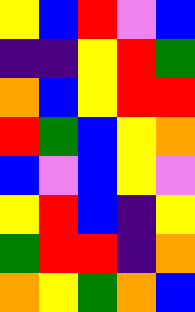[["yellow", "blue", "red", "violet", "blue"], ["indigo", "indigo", "yellow", "red", "green"], ["orange", "blue", "yellow", "red", "red"], ["red", "green", "blue", "yellow", "orange"], ["blue", "violet", "blue", "yellow", "violet"], ["yellow", "red", "blue", "indigo", "yellow"], ["green", "red", "red", "indigo", "orange"], ["orange", "yellow", "green", "orange", "blue"]]